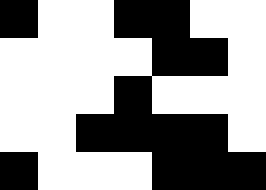[["black", "white", "white", "black", "black", "white", "white"], ["white", "white", "white", "white", "black", "black", "white"], ["white", "white", "white", "black", "white", "white", "white"], ["white", "white", "black", "black", "black", "black", "white"], ["black", "white", "white", "white", "black", "black", "black"]]